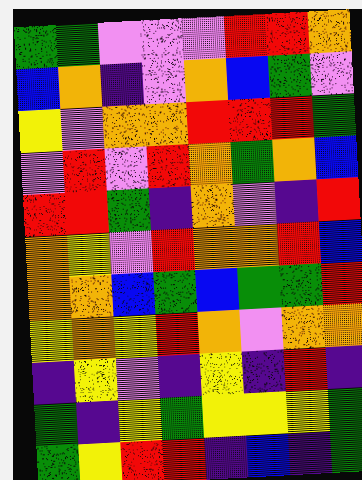[["green", "green", "violet", "violet", "violet", "red", "red", "orange"], ["blue", "orange", "indigo", "violet", "orange", "blue", "green", "violet"], ["yellow", "violet", "orange", "orange", "red", "red", "red", "green"], ["violet", "red", "violet", "red", "orange", "green", "orange", "blue"], ["red", "red", "green", "indigo", "orange", "violet", "indigo", "red"], ["orange", "yellow", "violet", "red", "orange", "orange", "red", "blue"], ["orange", "orange", "blue", "green", "blue", "green", "green", "red"], ["yellow", "orange", "yellow", "red", "orange", "violet", "orange", "orange"], ["indigo", "yellow", "violet", "indigo", "yellow", "indigo", "red", "indigo"], ["green", "indigo", "yellow", "green", "yellow", "yellow", "yellow", "green"], ["green", "yellow", "red", "red", "indigo", "blue", "indigo", "green"]]